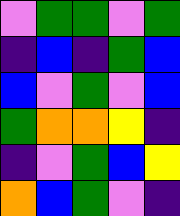[["violet", "green", "green", "violet", "green"], ["indigo", "blue", "indigo", "green", "blue"], ["blue", "violet", "green", "violet", "blue"], ["green", "orange", "orange", "yellow", "indigo"], ["indigo", "violet", "green", "blue", "yellow"], ["orange", "blue", "green", "violet", "indigo"]]